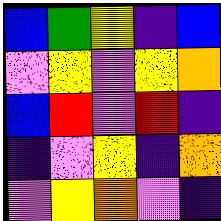[["blue", "green", "yellow", "indigo", "blue"], ["violet", "yellow", "violet", "yellow", "orange"], ["blue", "red", "violet", "red", "indigo"], ["indigo", "violet", "yellow", "indigo", "orange"], ["violet", "yellow", "orange", "violet", "indigo"]]